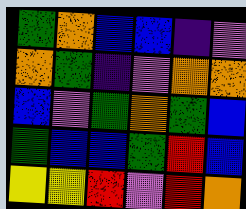[["green", "orange", "blue", "blue", "indigo", "violet"], ["orange", "green", "indigo", "violet", "orange", "orange"], ["blue", "violet", "green", "orange", "green", "blue"], ["green", "blue", "blue", "green", "red", "blue"], ["yellow", "yellow", "red", "violet", "red", "orange"]]